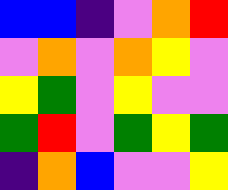[["blue", "blue", "indigo", "violet", "orange", "red"], ["violet", "orange", "violet", "orange", "yellow", "violet"], ["yellow", "green", "violet", "yellow", "violet", "violet"], ["green", "red", "violet", "green", "yellow", "green"], ["indigo", "orange", "blue", "violet", "violet", "yellow"]]